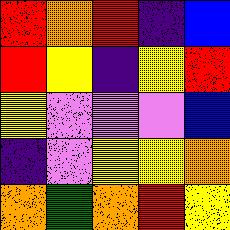[["red", "orange", "red", "indigo", "blue"], ["red", "yellow", "indigo", "yellow", "red"], ["yellow", "violet", "violet", "violet", "blue"], ["indigo", "violet", "yellow", "yellow", "orange"], ["orange", "green", "orange", "red", "yellow"]]